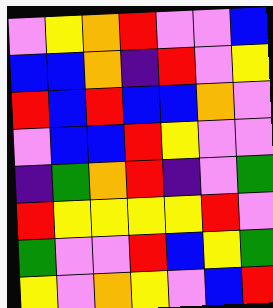[["violet", "yellow", "orange", "red", "violet", "violet", "blue"], ["blue", "blue", "orange", "indigo", "red", "violet", "yellow"], ["red", "blue", "red", "blue", "blue", "orange", "violet"], ["violet", "blue", "blue", "red", "yellow", "violet", "violet"], ["indigo", "green", "orange", "red", "indigo", "violet", "green"], ["red", "yellow", "yellow", "yellow", "yellow", "red", "violet"], ["green", "violet", "violet", "red", "blue", "yellow", "green"], ["yellow", "violet", "orange", "yellow", "violet", "blue", "red"]]